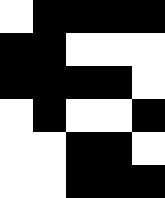[["white", "black", "black", "black", "black"], ["black", "black", "white", "white", "white"], ["black", "black", "black", "black", "white"], ["white", "black", "white", "white", "black"], ["white", "white", "black", "black", "white"], ["white", "white", "black", "black", "black"]]